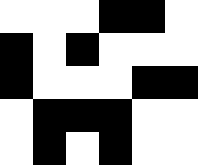[["white", "white", "white", "black", "black", "white"], ["black", "white", "black", "white", "white", "white"], ["black", "white", "white", "white", "black", "black"], ["white", "black", "black", "black", "white", "white"], ["white", "black", "white", "black", "white", "white"]]